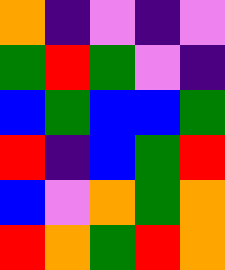[["orange", "indigo", "violet", "indigo", "violet"], ["green", "red", "green", "violet", "indigo"], ["blue", "green", "blue", "blue", "green"], ["red", "indigo", "blue", "green", "red"], ["blue", "violet", "orange", "green", "orange"], ["red", "orange", "green", "red", "orange"]]